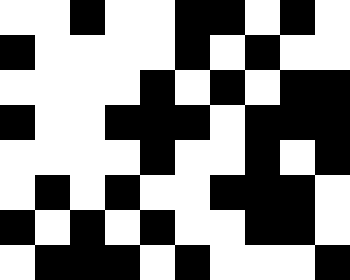[["white", "white", "black", "white", "white", "black", "black", "white", "black", "white"], ["black", "white", "white", "white", "white", "black", "white", "black", "white", "white"], ["white", "white", "white", "white", "black", "white", "black", "white", "black", "black"], ["black", "white", "white", "black", "black", "black", "white", "black", "black", "black"], ["white", "white", "white", "white", "black", "white", "white", "black", "white", "black"], ["white", "black", "white", "black", "white", "white", "black", "black", "black", "white"], ["black", "white", "black", "white", "black", "white", "white", "black", "black", "white"], ["white", "black", "black", "black", "white", "black", "white", "white", "white", "black"]]